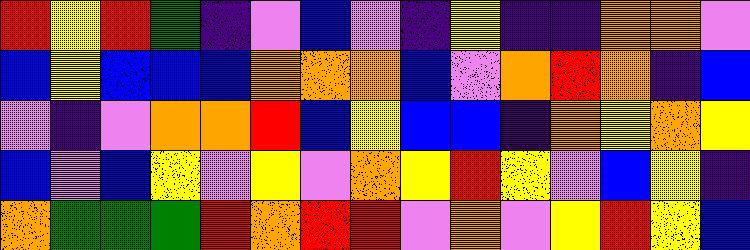[["red", "yellow", "red", "green", "indigo", "violet", "blue", "violet", "indigo", "yellow", "indigo", "indigo", "orange", "orange", "violet"], ["blue", "yellow", "blue", "blue", "blue", "orange", "orange", "orange", "blue", "violet", "orange", "red", "orange", "indigo", "blue"], ["violet", "indigo", "violet", "orange", "orange", "red", "blue", "yellow", "blue", "blue", "indigo", "orange", "yellow", "orange", "yellow"], ["blue", "violet", "blue", "yellow", "violet", "yellow", "violet", "orange", "yellow", "red", "yellow", "violet", "blue", "yellow", "indigo"], ["orange", "green", "green", "green", "red", "orange", "red", "red", "violet", "orange", "violet", "yellow", "red", "yellow", "blue"]]